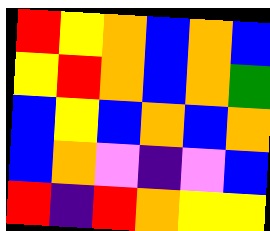[["red", "yellow", "orange", "blue", "orange", "blue"], ["yellow", "red", "orange", "blue", "orange", "green"], ["blue", "yellow", "blue", "orange", "blue", "orange"], ["blue", "orange", "violet", "indigo", "violet", "blue"], ["red", "indigo", "red", "orange", "yellow", "yellow"]]